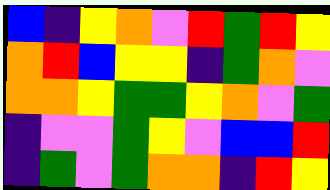[["blue", "indigo", "yellow", "orange", "violet", "red", "green", "red", "yellow"], ["orange", "red", "blue", "yellow", "yellow", "indigo", "green", "orange", "violet"], ["orange", "orange", "yellow", "green", "green", "yellow", "orange", "violet", "green"], ["indigo", "violet", "violet", "green", "yellow", "violet", "blue", "blue", "red"], ["indigo", "green", "violet", "green", "orange", "orange", "indigo", "red", "yellow"]]